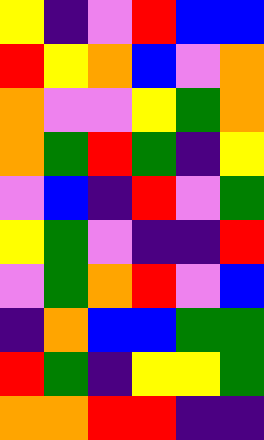[["yellow", "indigo", "violet", "red", "blue", "blue"], ["red", "yellow", "orange", "blue", "violet", "orange"], ["orange", "violet", "violet", "yellow", "green", "orange"], ["orange", "green", "red", "green", "indigo", "yellow"], ["violet", "blue", "indigo", "red", "violet", "green"], ["yellow", "green", "violet", "indigo", "indigo", "red"], ["violet", "green", "orange", "red", "violet", "blue"], ["indigo", "orange", "blue", "blue", "green", "green"], ["red", "green", "indigo", "yellow", "yellow", "green"], ["orange", "orange", "red", "red", "indigo", "indigo"]]